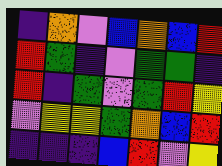[["indigo", "orange", "violet", "blue", "orange", "blue", "red"], ["red", "green", "indigo", "violet", "green", "green", "indigo"], ["red", "indigo", "green", "violet", "green", "red", "yellow"], ["violet", "yellow", "yellow", "green", "orange", "blue", "red"], ["indigo", "indigo", "indigo", "blue", "red", "violet", "yellow"]]